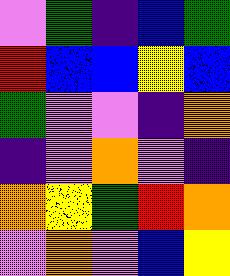[["violet", "green", "indigo", "blue", "green"], ["red", "blue", "blue", "yellow", "blue"], ["green", "violet", "violet", "indigo", "orange"], ["indigo", "violet", "orange", "violet", "indigo"], ["orange", "yellow", "green", "red", "orange"], ["violet", "orange", "violet", "blue", "yellow"]]